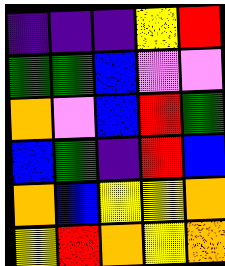[["indigo", "indigo", "indigo", "yellow", "red"], ["green", "green", "blue", "violet", "violet"], ["orange", "violet", "blue", "red", "green"], ["blue", "green", "indigo", "red", "blue"], ["orange", "blue", "yellow", "yellow", "orange"], ["yellow", "red", "orange", "yellow", "orange"]]